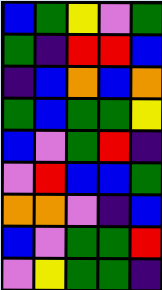[["blue", "green", "yellow", "violet", "green"], ["green", "indigo", "red", "red", "blue"], ["indigo", "blue", "orange", "blue", "orange"], ["green", "blue", "green", "green", "yellow"], ["blue", "violet", "green", "red", "indigo"], ["violet", "red", "blue", "blue", "green"], ["orange", "orange", "violet", "indigo", "blue"], ["blue", "violet", "green", "green", "red"], ["violet", "yellow", "green", "green", "indigo"]]